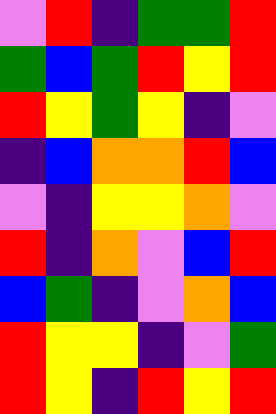[["violet", "red", "indigo", "green", "green", "red"], ["green", "blue", "green", "red", "yellow", "red"], ["red", "yellow", "green", "yellow", "indigo", "violet"], ["indigo", "blue", "orange", "orange", "red", "blue"], ["violet", "indigo", "yellow", "yellow", "orange", "violet"], ["red", "indigo", "orange", "violet", "blue", "red"], ["blue", "green", "indigo", "violet", "orange", "blue"], ["red", "yellow", "yellow", "indigo", "violet", "green"], ["red", "yellow", "indigo", "red", "yellow", "red"]]